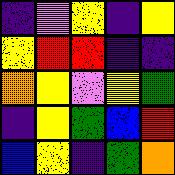[["indigo", "violet", "yellow", "indigo", "yellow"], ["yellow", "red", "red", "indigo", "indigo"], ["orange", "yellow", "violet", "yellow", "green"], ["indigo", "yellow", "green", "blue", "red"], ["blue", "yellow", "indigo", "green", "orange"]]